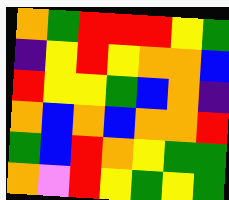[["orange", "green", "red", "red", "red", "yellow", "green"], ["indigo", "yellow", "red", "yellow", "orange", "orange", "blue"], ["red", "yellow", "yellow", "green", "blue", "orange", "indigo"], ["orange", "blue", "orange", "blue", "orange", "orange", "red"], ["green", "blue", "red", "orange", "yellow", "green", "green"], ["orange", "violet", "red", "yellow", "green", "yellow", "green"]]